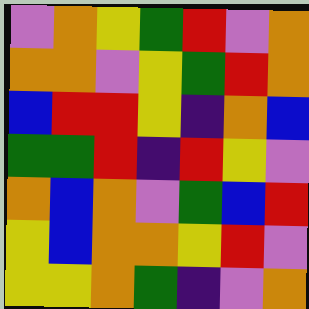[["violet", "orange", "yellow", "green", "red", "violet", "orange"], ["orange", "orange", "violet", "yellow", "green", "red", "orange"], ["blue", "red", "red", "yellow", "indigo", "orange", "blue"], ["green", "green", "red", "indigo", "red", "yellow", "violet"], ["orange", "blue", "orange", "violet", "green", "blue", "red"], ["yellow", "blue", "orange", "orange", "yellow", "red", "violet"], ["yellow", "yellow", "orange", "green", "indigo", "violet", "orange"]]